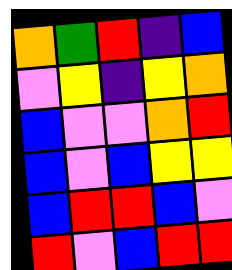[["orange", "green", "red", "indigo", "blue"], ["violet", "yellow", "indigo", "yellow", "orange"], ["blue", "violet", "violet", "orange", "red"], ["blue", "violet", "blue", "yellow", "yellow"], ["blue", "red", "red", "blue", "violet"], ["red", "violet", "blue", "red", "red"]]